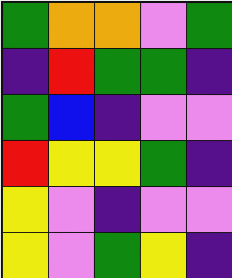[["green", "orange", "orange", "violet", "green"], ["indigo", "red", "green", "green", "indigo"], ["green", "blue", "indigo", "violet", "violet"], ["red", "yellow", "yellow", "green", "indigo"], ["yellow", "violet", "indigo", "violet", "violet"], ["yellow", "violet", "green", "yellow", "indigo"]]